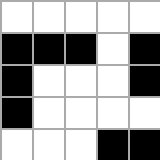[["white", "white", "white", "white", "white"], ["black", "black", "black", "white", "black"], ["black", "white", "white", "white", "black"], ["black", "white", "white", "white", "white"], ["white", "white", "white", "black", "black"]]